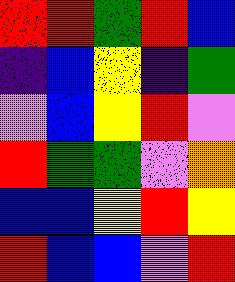[["red", "red", "green", "red", "blue"], ["indigo", "blue", "yellow", "indigo", "green"], ["violet", "blue", "yellow", "red", "violet"], ["red", "green", "green", "violet", "orange"], ["blue", "blue", "yellow", "red", "yellow"], ["red", "blue", "blue", "violet", "red"]]